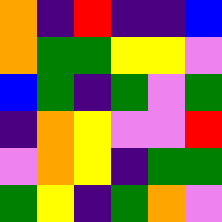[["orange", "indigo", "red", "indigo", "indigo", "blue"], ["orange", "green", "green", "yellow", "yellow", "violet"], ["blue", "green", "indigo", "green", "violet", "green"], ["indigo", "orange", "yellow", "violet", "violet", "red"], ["violet", "orange", "yellow", "indigo", "green", "green"], ["green", "yellow", "indigo", "green", "orange", "violet"]]